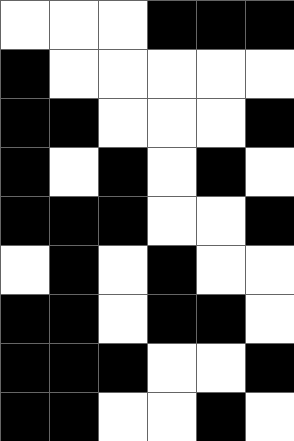[["white", "white", "white", "black", "black", "black"], ["black", "white", "white", "white", "white", "white"], ["black", "black", "white", "white", "white", "black"], ["black", "white", "black", "white", "black", "white"], ["black", "black", "black", "white", "white", "black"], ["white", "black", "white", "black", "white", "white"], ["black", "black", "white", "black", "black", "white"], ["black", "black", "black", "white", "white", "black"], ["black", "black", "white", "white", "black", "white"]]